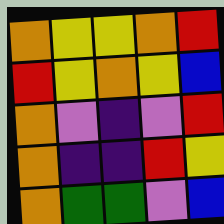[["orange", "yellow", "yellow", "orange", "red"], ["red", "yellow", "orange", "yellow", "blue"], ["orange", "violet", "indigo", "violet", "red"], ["orange", "indigo", "indigo", "red", "yellow"], ["orange", "green", "green", "violet", "blue"]]